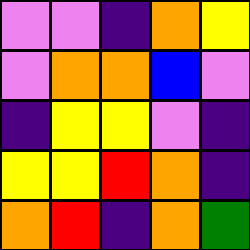[["violet", "violet", "indigo", "orange", "yellow"], ["violet", "orange", "orange", "blue", "violet"], ["indigo", "yellow", "yellow", "violet", "indigo"], ["yellow", "yellow", "red", "orange", "indigo"], ["orange", "red", "indigo", "orange", "green"]]